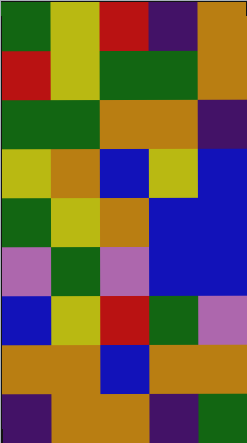[["green", "yellow", "red", "indigo", "orange"], ["red", "yellow", "green", "green", "orange"], ["green", "green", "orange", "orange", "indigo"], ["yellow", "orange", "blue", "yellow", "blue"], ["green", "yellow", "orange", "blue", "blue"], ["violet", "green", "violet", "blue", "blue"], ["blue", "yellow", "red", "green", "violet"], ["orange", "orange", "blue", "orange", "orange"], ["indigo", "orange", "orange", "indigo", "green"]]